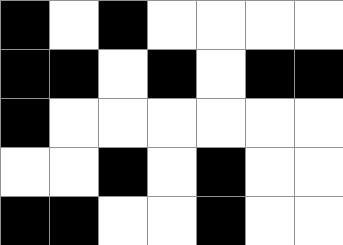[["black", "white", "black", "white", "white", "white", "white"], ["black", "black", "white", "black", "white", "black", "black"], ["black", "white", "white", "white", "white", "white", "white"], ["white", "white", "black", "white", "black", "white", "white"], ["black", "black", "white", "white", "black", "white", "white"]]